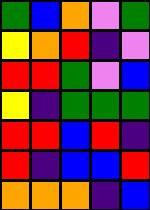[["green", "blue", "orange", "violet", "green"], ["yellow", "orange", "red", "indigo", "violet"], ["red", "red", "green", "violet", "blue"], ["yellow", "indigo", "green", "green", "green"], ["red", "red", "blue", "red", "indigo"], ["red", "indigo", "blue", "blue", "red"], ["orange", "orange", "orange", "indigo", "blue"]]